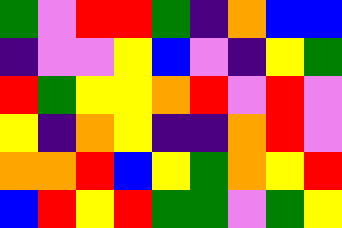[["green", "violet", "red", "red", "green", "indigo", "orange", "blue", "blue"], ["indigo", "violet", "violet", "yellow", "blue", "violet", "indigo", "yellow", "green"], ["red", "green", "yellow", "yellow", "orange", "red", "violet", "red", "violet"], ["yellow", "indigo", "orange", "yellow", "indigo", "indigo", "orange", "red", "violet"], ["orange", "orange", "red", "blue", "yellow", "green", "orange", "yellow", "red"], ["blue", "red", "yellow", "red", "green", "green", "violet", "green", "yellow"]]